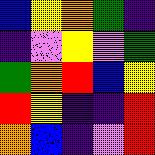[["blue", "yellow", "orange", "green", "indigo"], ["indigo", "violet", "yellow", "violet", "green"], ["green", "orange", "red", "blue", "yellow"], ["red", "yellow", "indigo", "indigo", "red"], ["orange", "blue", "indigo", "violet", "red"]]